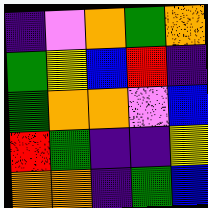[["indigo", "violet", "orange", "green", "orange"], ["green", "yellow", "blue", "red", "indigo"], ["green", "orange", "orange", "violet", "blue"], ["red", "green", "indigo", "indigo", "yellow"], ["orange", "orange", "indigo", "green", "blue"]]